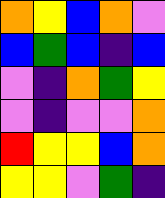[["orange", "yellow", "blue", "orange", "violet"], ["blue", "green", "blue", "indigo", "blue"], ["violet", "indigo", "orange", "green", "yellow"], ["violet", "indigo", "violet", "violet", "orange"], ["red", "yellow", "yellow", "blue", "orange"], ["yellow", "yellow", "violet", "green", "indigo"]]